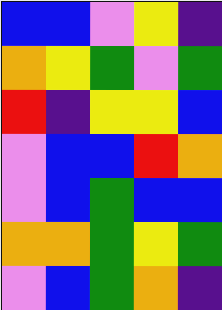[["blue", "blue", "violet", "yellow", "indigo"], ["orange", "yellow", "green", "violet", "green"], ["red", "indigo", "yellow", "yellow", "blue"], ["violet", "blue", "blue", "red", "orange"], ["violet", "blue", "green", "blue", "blue"], ["orange", "orange", "green", "yellow", "green"], ["violet", "blue", "green", "orange", "indigo"]]